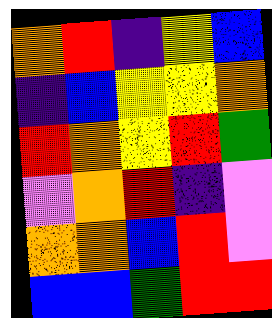[["orange", "red", "indigo", "yellow", "blue"], ["indigo", "blue", "yellow", "yellow", "orange"], ["red", "orange", "yellow", "red", "green"], ["violet", "orange", "red", "indigo", "violet"], ["orange", "orange", "blue", "red", "violet"], ["blue", "blue", "green", "red", "red"]]